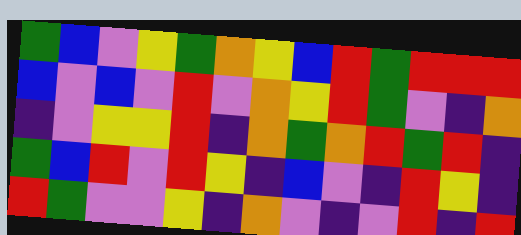[["green", "blue", "violet", "yellow", "green", "orange", "yellow", "blue", "red", "green", "red", "red", "red"], ["blue", "violet", "blue", "violet", "red", "violet", "orange", "yellow", "red", "green", "violet", "indigo", "orange"], ["indigo", "violet", "yellow", "yellow", "red", "indigo", "orange", "green", "orange", "red", "green", "red", "indigo"], ["green", "blue", "red", "violet", "red", "yellow", "indigo", "blue", "violet", "indigo", "red", "yellow", "indigo"], ["red", "green", "violet", "violet", "yellow", "indigo", "orange", "violet", "indigo", "violet", "red", "indigo", "red"]]